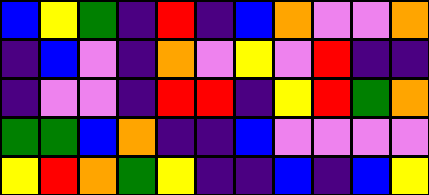[["blue", "yellow", "green", "indigo", "red", "indigo", "blue", "orange", "violet", "violet", "orange"], ["indigo", "blue", "violet", "indigo", "orange", "violet", "yellow", "violet", "red", "indigo", "indigo"], ["indigo", "violet", "violet", "indigo", "red", "red", "indigo", "yellow", "red", "green", "orange"], ["green", "green", "blue", "orange", "indigo", "indigo", "blue", "violet", "violet", "violet", "violet"], ["yellow", "red", "orange", "green", "yellow", "indigo", "indigo", "blue", "indigo", "blue", "yellow"]]